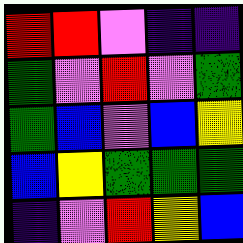[["red", "red", "violet", "indigo", "indigo"], ["green", "violet", "red", "violet", "green"], ["green", "blue", "violet", "blue", "yellow"], ["blue", "yellow", "green", "green", "green"], ["indigo", "violet", "red", "yellow", "blue"]]